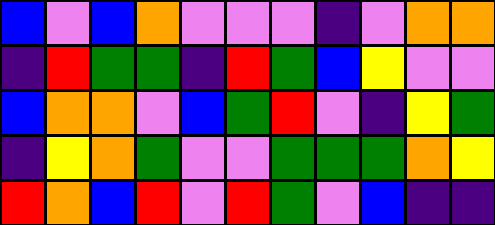[["blue", "violet", "blue", "orange", "violet", "violet", "violet", "indigo", "violet", "orange", "orange"], ["indigo", "red", "green", "green", "indigo", "red", "green", "blue", "yellow", "violet", "violet"], ["blue", "orange", "orange", "violet", "blue", "green", "red", "violet", "indigo", "yellow", "green"], ["indigo", "yellow", "orange", "green", "violet", "violet", "green", "green", "green", "orange", "yellow"], ["red", "orange", "blue", "red", "violet", "red", "green", "violet", "blue", "indigo", "indigo"]]